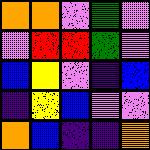[["orange", "orange", "violet", "green", "violet"], ["violet", "red", "red", "green", "violet"], ["blue", "yellow", "violet", "indigo", "blue"], ["indigo", "yellow", "blue", "violet", "violet"], ["orange", "blue", "indigo", "indigo", "orange"]]